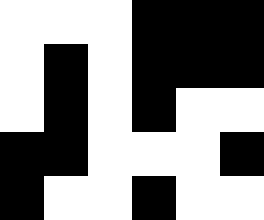[["white", "white", "white", "black", "black", "black"], ["white", "black", "white", "black", "black", "black"], ["white", "black", "white", "black", "white", "white"], ["black", "black", "white", "white", "white", "black"], ["black", "white", "white", "black", "white", "white"]]